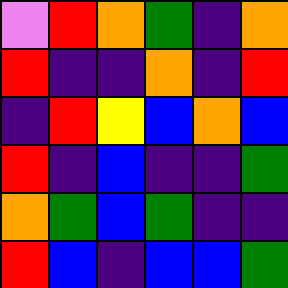[["violet", "red", "orange", "green", "indigo", "orange"], ["red", "indigo", "indigo", "orange", "indigo", "red"], ["indigo", "red", "yellow", "blue", "orange", "blue"], ["red", "indigo", "blue", "indigo", "indigo", "green"], ["orange", "green", "blue", "green", "indigo", "indigo"], ["red", "blue", "indigo", "blue", "blue", "green"]]